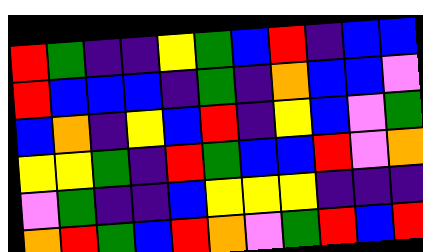[["red", "green", "indigo", "indigo", "yellow", "green", "blue", "red", "indigo", "blue", "blue"], ["red", "blue", "blue", "blue", "indigo", "green", "indigo", "orange", "blue", "blue", "violet"], ["blue", "orange", "indigo", "yellow", "blue", "red", "indigo", "yellow", "blue", "violet", "green"], ["yellow", "yellow", "green", "indigo", "red", "green", "blue", "blue", "red", "violet", "orange"], ["violet", "green", "indigo", "indigo", "blue", "yellow", "yellow", "yellow", "indigo", "indigo", "indigo"], ["orange", "red", "green", "blue", "red", "orange", "violet", "green", "red", "blue", "red"]]